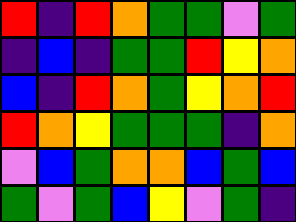[["red", "indigo", "red", "orange", "green", "green", "violet", "green"], ["indigo", "blue", "indigo", "green", "green", "red", "yellow", "orange"], ["blue", "indigo", "red", "orange", "green", "yellow", "orange", "red"], ["red", "orange", "yellow", "green", "green", "green", "indigo", "orange"], ["violet", "blue", "green", "orange", "orange", "blue", "green", "blue"], ["green", "violet", "green", "blue", "yellow", "violet", "green", "indigo"]]